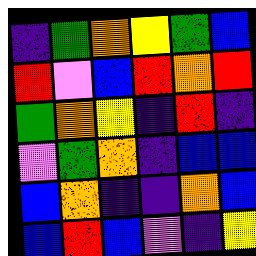[["indigo", "green", "orange", "yellow", "green", "blue"], ["red", "violet", "blue", "red", "orange", "red"], ["green", "orange", "yellow", "indigo", "red", "indigo"], ["violet", "green", "orange", "indigo", "blue", "blue"], ["blue", "orange", "indigo", "indigo", "orange", "blue"], ["blue", "red", "blue", "violet", "indigo", "yellow"]]